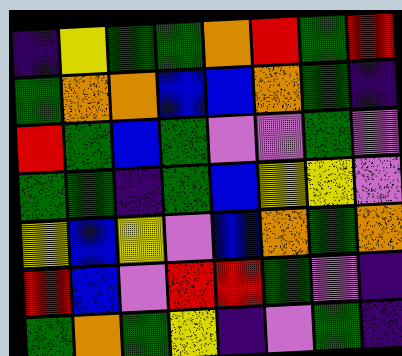[["indigo", "yellow", "green", "green", "orange", "red", "green", "red"], ["green", "orange", "orange", "blue", "blue", "orange", "green", "indigo"], ["red", "green", "blue", "green", "violet", "violet", "green", "violet"], ["green", "green", "indigo", "green", "blue", "yellow", "yellow", "violet"], ["yellow", "blue", "yellow", "violet", "blue", "orange", "green", "orange"], ["red", "blue", "violet", "red", "red", "green", "violet", "indigo"], ["green", "orange", "green", "yellow", "indigo", "violet", "green", "indigo"]]